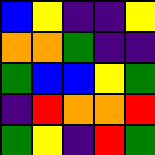[["blue", "yellow", "indigo", "indigo", "yellow"], ["orange", "orange", "green", "indigo", "indigo"], ["green", "blue", "blue", "yellow", "green"], ["indigo", "red", "orange", "orange", "red"], ["green", "yellow", "indigo", "red", "green"]]